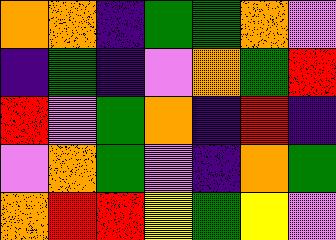[["orange", "orange", "indigo", "green", "green", "orange", "violet"], ["indigo", "green", "indigo", "violet", "orange", "green", "red"], ["red", "violet", "green", "orange", "indigo", "red", "indigo"], ["violet", "orange", "green", "violet", "indigo", "orange", "green"], ["orange", "red", "red", "yellow", "green", "yellow", "violet"]]